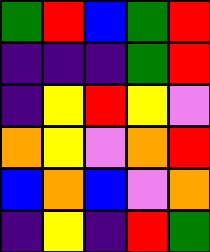[["green", "red", "blue", "green", "red"], ["indigo", "indigo", "indigo", "green", "red"], ["indigo", "yellow", "red", "yellow", "violet"], ["orange", "yellow", "violet", "orange", "red"], ["blue", "orange", "blue", "violet", "orange"], ["indigo", "yellow", "indigo", "red", "green"]]